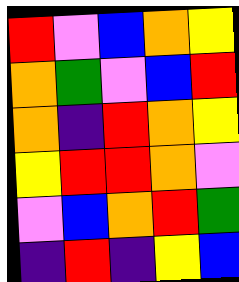[["red", "violet", "blue", "orange", "yellow"], ["orange", "green", "violet", "blue", "red"], ["orange", "indigo", "red", "orange", "yellow"], ["yellow", "red", "red", "orange", "violet"], ["violet", "blue", "orange", "red", "green"], ["indigo", "red", "indigo", "yellow", "blue"]]